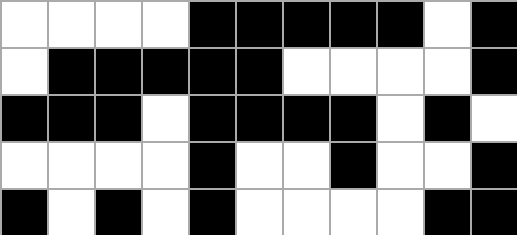[["white", "white", "white", "white", "black", "black", "black", "black", "black", "white", "black"], ["white", "black", "black", "black", "black", "black", "white", "white", "white", "white", "black"], ["black", "black", "black", "white", "black", "black", "black", "black", "white", "black", "white"], ["white", "white", "white", "white", "black", "white", "white", "black", "white", "white", "black"], ["black", "white", "black", "white", "black", "white", "white", "white", "white", "black", "black"]]